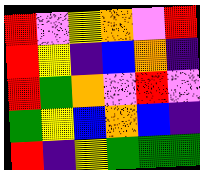[["red", "violet", "yellow", "orange", "violet", "red"], ["red", "yellow", "indigo", "blue", "orange", "indigo"], ["red", "green", "orange", "violet", "red", "violet"], ["green", "yellow", "blue", "orange", "blue", "indigo"], ["red", "indigo", "yellow", "green", "green", "green"]]